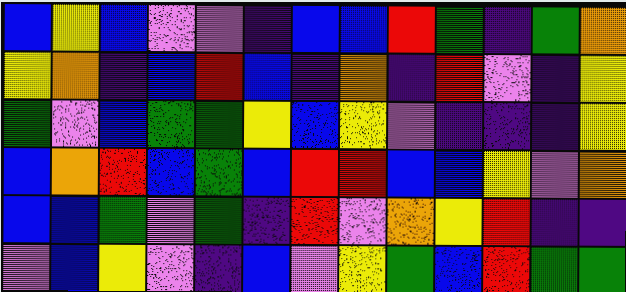[["blue", "yellow", "blue", "violet", "violet", "indigo", "blue", "blue", "red", "green", "indigo", "green", "orange"], ["yellow", "orange", "indigo", "blue", "red", "blue", "indigo", "orange", "indigo", "red", "violet", "indigo", "yellow"], ["green", "violet", "blue", "green", "green", "yellow", "blue", "yellow", "violet", "indigo", "indigo", "indigo", "yellow"], ["blue", "orange", "red", "blue", "green", "blue", "red", "red", "blue", "blue", "yellow", "violet", "orange"], ["blue", "blue", "green", "violet", "green", "indigo", "red", "violet", "orange", "yellow", "red", "indigo", "indigo"], ["violet", "blue", "yellow", "violet", "indigo", "blue", "violet", "yellow", "green", "blue", "red", "green", "green"]]